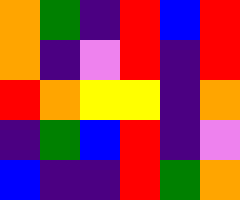[["orange", "green", "indigo", "red", "blue", "red"], ["orange", "indigo", "violet", "red", "indigo", "red"], ["red", "orange", "yellow", "yellow", "indigo", "orange"], ["indigo", "green", "blue", "red", "indigo", "violet"], ["blue", "indigo", "indigo", "red", "green", "orange"]]